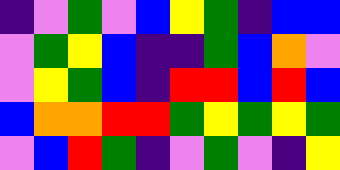[["indigo", "violet", "green", "violet", "blue", "yellow", "green", "indigo", "blue", "blue"], ["violet", "green", "yellow", "blue", "indigo", "indigo", "green", "blue", "orange", "violet"], ["violet", "yellow", "green", "blue", "indigo", "red", "red", "blue", "red", "blue"], ["blue", "orange", "orange", "red", "red", "green", "yellow", "green", "yellow", "green"], ["violet", "blue", "red", "green", "indigo", "violet", "green", "violet", "indigo", "yellow"]]